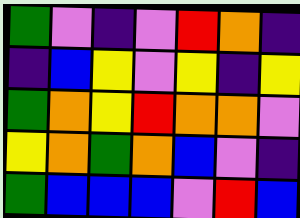[["green", "violet", "indigo", "violet", "red", "orange", "indigo"], ["indigo", "blue", "yellow", "violet", "yellow", "indigo", "yellow"], ["green", "orange", "yellow", "red", "orange", "orange", "violet"], ["yellow", "orange", "green", "orange", "blue", "violet", "indigo"], ["green", "blue", "blue", "blue", "violet", "red", "blue"]]